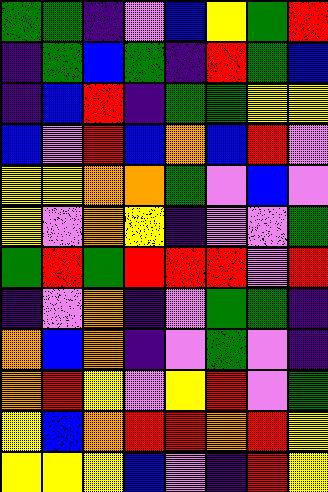[["green", "green", "indigo", "violet", "blue", "yellow", "green", "red"], ["indigo", "green", "blue", "green", "indigo", "red", "green", "blue"], ["indigo", "blue", "red", "indigo", "green", "green", "yellow", "yellow"], ["blue", "violet", "red", "blue", "orange", "blue", "red", "violet"], ["yellow", "yellow", "orange", "orange", "green", "violet", "blue", "violet"], ["yellow", "violet", "orange", "yellow", "indigo", "violet", "violet", "green"], ["green", "red", "green", "red", "red", "red", "violet", "red"], ["indigo", "violet", "orange", "indigo", "violet", "green", "green", "indigo"], ["orange", "blue", "orange", "indigo", "violet", "green", "violet", "indigo"], ["orange", "red", "yellow", "violet", "yellow", "red", "violet", "green"], ["yellow", "blue", "orange", "red", "red", "orange", "red", "yellow"], ["yellow", "yellow", "yellow", "blue", "violet", "indigo", "red", "yellow"]]